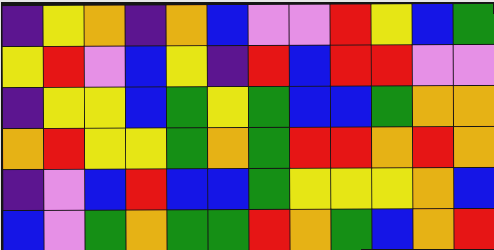[["indigo", "yellow", "orange", "indigo", "orange", "blue", "violet", "violet", "red", "yellow", "blue", "green"], ["yellow", "red", "violet", "blue", "yellow", "indigo", "red", "blue", "red", "red", "violet", "violet"], ["indigo", "yellow", "yellow", "blue", "green", "yellow", "green", "blue", "blue", "green", "orange", "orange"], ["orange", "red", "yellow", "yellow", "green", "orange", "green", "red", "red", "orange", "red", "orange"], ["indigo", "violet", "blue", "red", "blue", "blue", "green", "yellow", "yellow", "yellow", "orange", "blue"], ["blue", "violet", "green", "orange", "green", "green", "red", "orange", "green", "blue", "orange", "red"]]